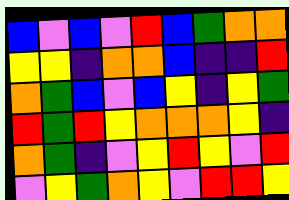[["blue", "violet", "blue", "violet", "red", "blue", "green", "orange", "orange"], ["yellow", "yellow", "indigo", "orange", "orange", "blue", "indigo", "indigo", "red"], ["orange", "green", "blue", "violet", "blue", "yellow", "indigo", "yellow", "green"], ["red", "green", "red", "yellow", "orange", "orange", "orange", "yellow", "indigo"], ["orange", "green", "indigo", "violet", "yellow", "red", "yellow", "violet", "red"], ["violet", "yellow", "green", "orange", "yellow", "violet", "red", "red", "yellow"]]